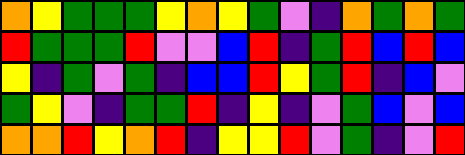[["orange", "yellow", "green", "green", "green", "yellow", "orange", "yellow", "green", "violet", "indigo", "orange", "green", "orange", "green"], ["red", "green", "green", "green", "red", "violet", "violet", "blue", "red", "indigo", "green", "red", "blue", "red", "blue"], ["yellow", "indigo", "green", "violet", "green", "indigo", "blue", "blue", "red", "yellow", "green", "red", "indigo", "blue", "violet"], ["green", "yellow", "violet", "indigo", "green", "green", "red", "indigo", "yellow", "indigo", "violet", "green", "blue", "violet", "blue"], ["orange", "orange", "red", "yellow", "orange", "red", "indigo", "yellow", "yellow", "red", "violet", "green", "indigo", "violet", "red"]]